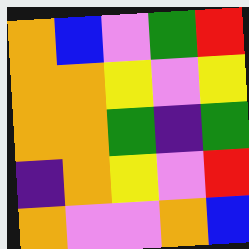[["orange", "blue", "violet", "green", "red"], ["orange", "orange", "yellow", "violet", "yellow"], ["orange", "orange", "green", "indigo", "green"], ["indigo", "orange", "yellow", "violet", "red"], ["orange", "violet", "violet", "orange", "blue"]]